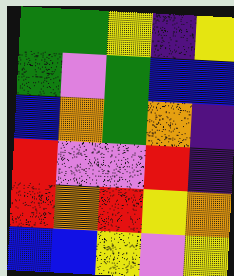[["green", "green", "yellow", "indigo", "yellow"], ["green", "violet", "green", "blue", "blue"], ["blue", "orange", "green", "orange", "indigo"], ["red", "violet", "violet", "red", "indigo"], ["red", "orange", "red", "yellow", "orange"], ["blue", "blue", "yellow", "violet", "yellow"]]